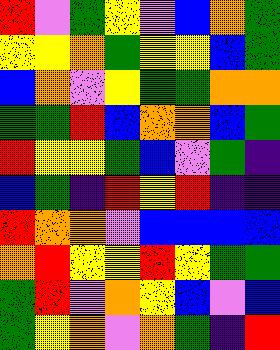[["red", "violet", "green", "yellow", "violet", "blue", "orange", "green"], ["yellow", "yellow", "orange", "green", "yellow", "yellow", "blue", "green"], ["blue", "orange", "violet", "yellow", "green", "green", "orange", "orange"], ["green", "green", "red", "blue", "orange", "orange", "blue", "green"], ["red", "yellow", "yellow", "green", "blue", "violet", "green", "indigo"], ["blue", "green", "indigo", "red", "yellow", "red", "indigo", "indigo"], ["red", "orange", "orange", "violet", "blue", "blue", "blue", "blue"], ["orange", "red", "yellow", "yellow", "red", "yellow", "green", "green"], ["green", "red", "violet", "orange", "yellow", "blue", "violet", "blue"], ["green", "yellow", "orange", "violet", "orange", "green", "indigo", "red"]]